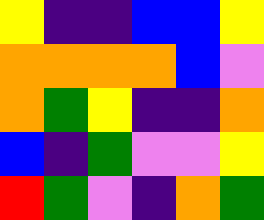[["yellow", "indigo", "indigo", "blue", "blue", "yellow"], ["orange", "orange", "orange", "orange", "blue", "violet"], ["orange", "green", "yellow", "indigo", "indigo", "orange"], ["blue", "indigo", "green", "violet", "violet", "yellow"], ["red", "green", "violet", "indigo", "orange", "green"]]